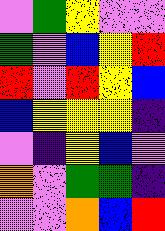[["violet", "green", "yellow", "violet", "violet"], ["green", "violet", "blue", "yellow", "red"], ["red", "violet", "red", "yellow", "blue"], ["blue", "yellow", "yellow", "yellow", "indigo"], ["violet", "indigo", "yellow", "blue", "violet"], ["orange", "violet", "green", "green", "indigo"], ["violet", "violet", "orange", "blue", "red"]]